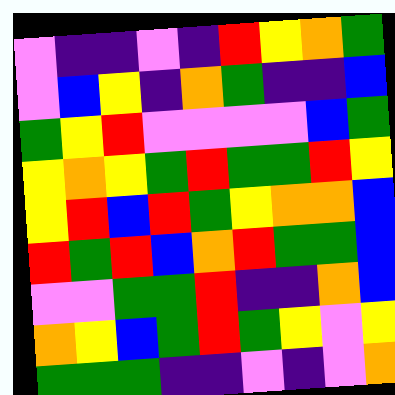[["violet", "indigo", "indigo", "violet", "indigo", "red", "yellow", "orange", "green"], ["violet", "blue", "yellow", "indigo", "orange", "green", "indigo", "indigo", "blue"], ["green", "yellow", "red", "violet", "violet", "violet", "violet", "blue", "green"], ["yellow", "orange", "yellow", "green", "red", "green", "green", "red", "yellow"], ["yellow", "red", "blue", "red", "green", "yellow", "orange", "orange", "blue"], ["red", "green", "red", "blue", "orange", "red", "green", "green", "blue"], ["violet", "violet", "green", "green", "red", "indigo", "indigo", "orange", "blue"], ["orange", "yellow", "blue", "green", "red", "green", "yellow", "violet", "yellow"], ["green", "green", "green", "indigo", "indigo", "violet", "indigo", "violet", "orange"]]